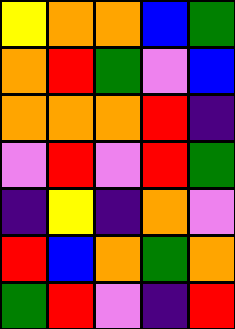[["yellow", "orange", "orange", "blue", "green"], ["orange", "red", "green", "violet", "blue"], ["orange", "orange", "orange", "red", "indigo"], ["violet", "red", "violet", "red", "green"], ["indigo", "yellow", "indigo", "orange", "violet"], ["red", "blue", "orange", "green", "orange"], ["green", "red", "violet", "indigo", "red"]]